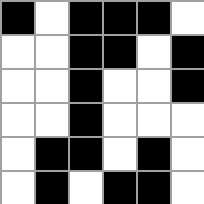[["black", "white", "black", "black", "black", "white"], ["white", "white", "black", "black", "white", "black"], ["white", "white", "black", "white", "white", "black"], ["white", "white", "black", "white", "white", "white"], ["white", "black", "black", "white", "black", "white"], ["white", "black", "white", "black", "black", "white"]]